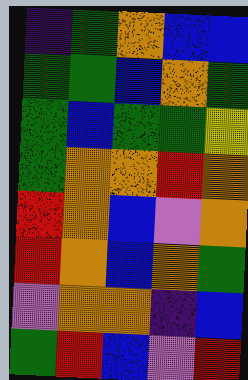[["indigo", "green", "orange", "blue", "blue"], ["green", "green", "blue", "orange", "green"], ["green", "blue", "green", "green", "yellow"], ["green", "orange", "orange", "red", "orange"], ["red", "orange", "blue", "violet", "orange"], ["red", "orange", "blue", "orange", "green"], ["violet", "orange", "orange", "indigo", "blue"], ["green", "red", "blue", "violet", "red"]]